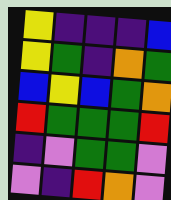[["yellow", "indigo", "indigo", "indigo", "blue"], ["yellow", "green", "indigo", "orange", "green"], ["blue", "yellow", "blue", "green", "orange"], ["red", "green", "green", "green", "red"], ["indigo", "violet", "green", "green", "violet"], ["violet", "indigo", "red", "orange", "violet"]]